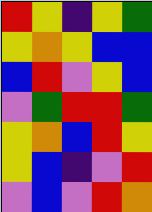[["red", "yellow", "indigo", "yellow", "green"], ["yellow", "orange", "yellow", "blue", "blue"], ["blue", "red", "violet", "yellow", "blue"], ["violet", "green", "red", "red", "green"], ["yellow", "orange", "blue", "red", "yellow"], ["yellow", "blue", "indigo", "violet", "red"], ["violet", "blue", "violet", "red", "orange"]]